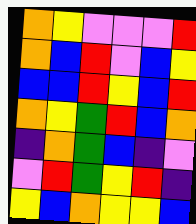[["orange", "yellow", "violet", "violet", "violet", "red"], ["orange", "blue", "red", "violet", "blue", "yellow"], ["blue", "blue", "red", "yellow", "blue", "red"], ["orange", "yellow", "green", "red", "blue", "orange"], ["indigo", "orange", "green", "blue", "indigo", "violet"], ["violet", "red", "green", "yellow", "red", "indigo"], ["yellow", "blue", "orange", "yellow", "yellow", "blue"]]